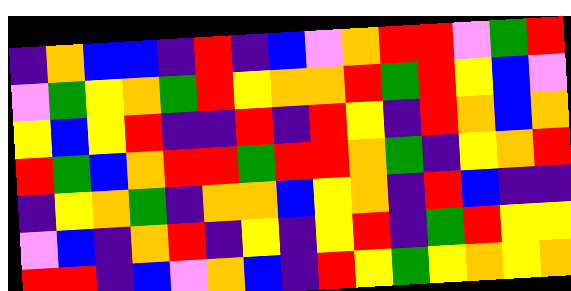[["indigo", "orange", "blue", "blue", "indigo", "red", "indigo", "blue", "violet", "orange", "red", "red", "violet", "green", "red"], ["violet", "green", "yellow", "orange", "green", "red", "yellow", "orange", "orange", "red", "green", "red", "yellow", "blue", "violet"], ["yellow", "blue", "yellow", "red", "indigo", "indigo", "red", "indigo", "red", "yellow", "indigo", "red", "orange", "blue", "orange"], ["red", "green", "blue", "orange", "red", "red", "green", "red", "red", "orange", "green", "indigo", "yellow", "orange", "red"], ["indigo", "yellow", "orange", "green", "indigo", "orange", "orange", "blue", "yellow", "orange", "indigo", "red", "blue", "indigo", "indigo"], ["violet", "blue", "indigo", "orange", "red", "indigo", "yellow", "indigo", "yellow", "red", "indigo", "green", "red", "yellow", "yellow"], ["red", "red", "indigo", "blue", "violet", "orange", "blue", "indigo", "red", "yellow", "green", "yellow", "orange", "yellow", "orange"]]